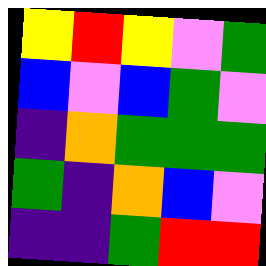[["yellow", "red", "yellow", "violet", "green"], ["blue", "violet", "blue", "green", "violet"], ["indigo", "orange", "green", "green", "green"], ["green", "indigo", "orange", "blue", "violet"], ["indigo", "indigo", "green", "red", "red"]]